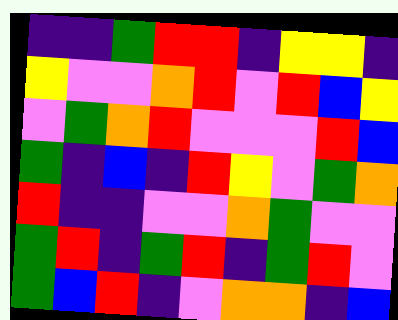[["indigo", "indigo", "green", "red", "red", "indigo", "yellow", "yellow", "indigo"], ["yellow", "violet", "violet", "orange", "red", "violet", "red", "blue", "yellow"], ["violet", "green", "orange", "red", "violet", "violet", "violet", "red", "blue"], ["green", "indigo", "blue", "indigo", "red", "yellow", "violet", "green", "orange"], ["red", "indigo", "indigo", "violet", "violet", "orange", "green", "violet", "violet"], ["green", "red", "indigo", "green", "red", "indigo", "green", "red", "violet"], ["green", "blue", "red", "indigo", "violet", "orange", "orange", "indigo", "blue"]]